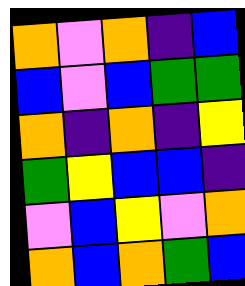[["orange", "violet", "orange", "indigo", "blue"], ["blue", "violet", "blue", "green", "green"], ["orange", "indigo", "orange", "indigo", "yellow"], ["green", "yellow", "blue", "blue", "indigo"], ["violet", "blue", "yellow", "violet", "orange"], ["orange", "blue", "orange", "green", "blue"]]